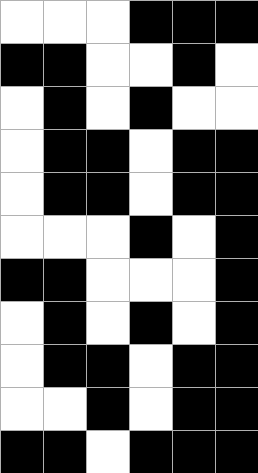[["white", "white", "white", "black", "black", "black"], ["black", "black", "white", "white", "black", "white"], ["white", "black", "white", "black", "white", "white"], ["white", "black", "black", "white", "black", "black"], ["white", "black", "black", "white", "black", "black"], ["white", "white", "white", "black", "white", "black"], ["black", "black", "white", "white", "white", "black"], ["white", "black", "white", "black", "white", "black"], ["white", "black", "black", "white", "black", "black"], ["white", "white", "black", "white", "black", "black"], ["black", "black", "white", "black", "black", "black"]]